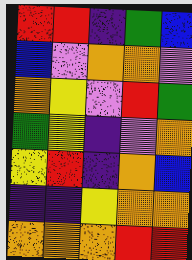[["red", "red", "indigo", "green", "blue"], ["blue", "violet", "orange", "orange", "violet"], ["orange", "yellow", "violet", "red", "green"], ["green", "yellow", "indigo", "violet", "orange"], ["yellow", "red", "indigo", "orange", "blue"], ["indigo", "indigo", "yellow", "orange", "orange"], ["orange", "orange", "orange", "red", "red"]]